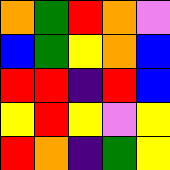[["orange", "green", "red", "orange", "violet"], ["blue", "green", "yellow", "orange", "blue"], ["red", "red", "indigo", "red", "blue"], ["yellow", "red", "yellow", "violet", "yellow"], ["red", "orange", "indigo", "green", "yellow"]]